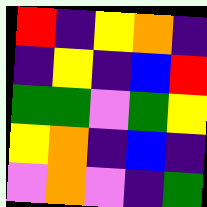[["red", "indigo", "yellow", "orange", "indigo"], ["indigo", "yellow", "indigo", "blue", "red"], ["green", "green", "violet", "green", "yellow"], ["yellow", "orange", "indigo", "blue", "indigo"], ["violet", "orange", "violet", "indigo", "green"]]